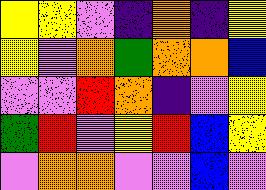[["yellow", "yellow", "violet", "indigo", "orange", "indigo", "yellow"], ["yellow", "violet", "orange", "green", "orange", "orange", "blue"], ["violet", "violet", "red", "orange", "indigo", "violet", "yellow"], ["green", "red", "violet", "yellow", "red", "blue", "yellow"], ["violet", "orange", "orange", "violet", "violet", "blue", "violet"]]